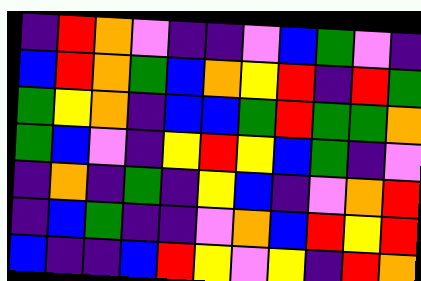[["indigo", "red", "orange", "violet", "indigo", "indigo", "violet", "blue", "green", "violet", "indigo"], ["blue", "red", "orange", "green", "blue", "orange", "yellow", "red", "indigo", "red", "green"], ["green", "yellow", "orange", "indigo", "blue", "blue", "green", "red", "green", "green", "orange"], ["green", "blue", "violet", "indigo", "yellow", "red", "yellow", "blue", "green", "indigo", "violet"], ["indigo", "orange", "indigo", "green", "indigo", "yellow", "blue", "indigo", "violet", "orange", "red"], ["indigo", "blue", "green", "indigo", "indigo", "violet", "orange", "blue", "red", "yellow", "red"], ["blue", "indigo", "indigo", "blue", "red", "yellow", "violet", "yellow", "indigo", "red", "orange"]]